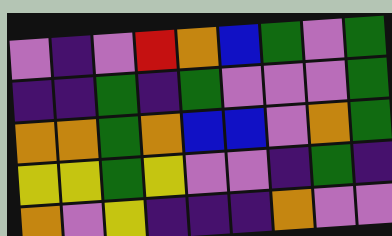[["violet", "indigo", "violet", "red", "orange", "blue", "green", "violet", "green"], ["indigo", "indigo", "green", "indigo", "green", "violet", "violet", "violet", "green"], ["orange", "orange", "green", "orange", "blue", "blue", "violet", "orange", "green"], ["yellow", "yellow", "green", "yellow", "violet", "violet", "indigo", "green", "indigo"], ["orange", "violet", "yellow", "indigo", "indigo", "indigo", "orange", "violet", "violet"]]